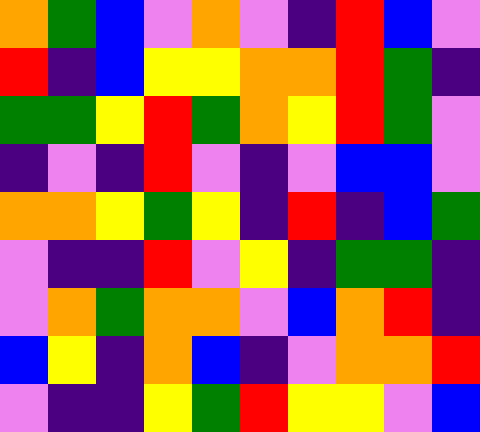[["orange", "green", "blue", "violet", "orange", "violet", "indigo", "red", "blue", "violet"], ["red", "indigo", "blue", "yellow", "yellow", "orange", "orange", "red", "green", "indigo"], ["green", "green", "yellow", "red", "green", "orange", "yellow", "red", "green", "violet"], ["indigo", "violet", "indigo", "red", "violet", "indigo", "violet", "blue", "blue", "violet"], ["orange", "orange", "yellow", "green", "yellow", "indigo", "red", "indigo", "blue", "green"], ["violet", "indigo", "indigo", "red", "violet", "yellow", "indigo", "green", "green", "indigo"], ["violet", "orange", "green", "orange", "orange", "violet", "blue", "orange", "red", "indigo"], ["blue", "yellow", "indigo", "orange", "blue", "indigo", "violet", "orange", "orange", "red"], ["violet", "indigo", "indigo", "yellow", "green", "red", "yellow", "yellow", "violet", "blue"]]